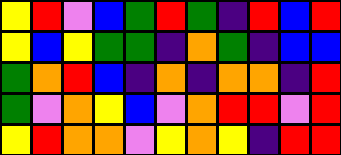[["yellow", "red", "violet", "blue", "green", "red", "green", "indigo", "red", "blue", "red"], ["yellow", "blue", "yellow", "green", "green", "indigo", "orange", "green", "indigo", "blue", "blue"], ["green", "orange", "red", "blue", "indigo", "orange", "indigo", "orange", "orange", "indigo", "red"], ["green", "violet", "orange", "yellow", "blue", "violet", "orange", "red", "red", "violet", "red"], ["yellow", "red", "orange", "orange", "violet", "yellow", "orange", "yellow", "indigo", "red", "red"]]